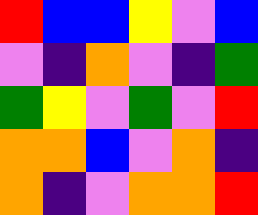[["red", "blue", "blue", "yellow", "violet", "blue"], ["violet", "indigo", "orange", "violet", "indigo", "green"], ["green", "yellow", "violet", "green", "violet", "red"], ["orange", "orange", "blue", "violet", "orange", "indigo"], ["orange", "indigo", "violet", "orange", "orange", "red"]]